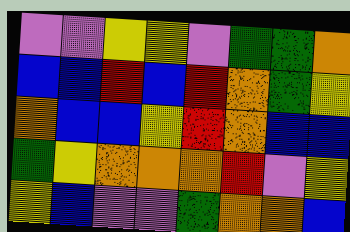[["violet", "violet", "yellow", "yellow", "violet", "green", "green", "orange"], ["blue", "blue", "red", "blue", "red", "orange", "green", "yellow"], ["orange", "blue", "blue", "yellow", "red", "orange", "blue", "blue"], ["green", "yellow", "orange", "orange", "orange", "red", "violet", "yellow"], ["yellow", "blue", "violet", "violet", "green", "orange", "orange", "blue"]]